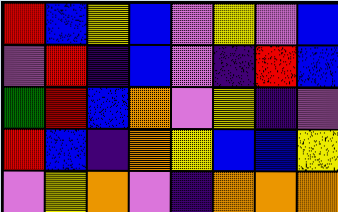[["red", "blue", "yellow", "blue", "violet", "yellow", "violet", "blue"], ["violet", "red", "indigo", "blue", "violet", "indigo", "red", "blue"], ["green", "red", "blue", "orange", "violet", "yellow", "indigo", "violet"], ["red", "blue", "indigo", "orange", "yellow", "blue", "blue", "yellow"], ["violet", "yellow", "orange", "violet", "indigo", "orange", "orange", "orange"]]